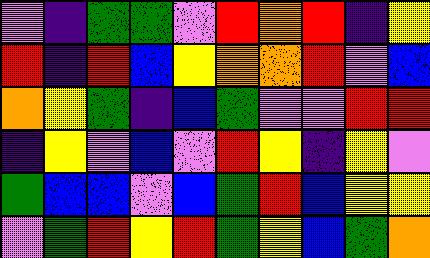[["violet", "indigo", "green", "green", "violet", "red", "orange", "red", "indigo", "yellow"], ["red", "indigo", "red", "blue", "yellow", "orange", "orange", "red", "violet", "blue"], ["orange", "yellow", "green", "indigo", "blue", "green", "violet", "violet", "red", "red"], ["indigo", "yellow", "violet", "blue", "violet", "red", "yellow", "indigo", "yellow", "violet"], ["green", "blue", "blue", "violet", "blue", "green", "red", "blue", "yellow", "yellow"], ["violet", "green", "red", "yellow", "red", "green", "yellow", "blue", "green", "orange"]]